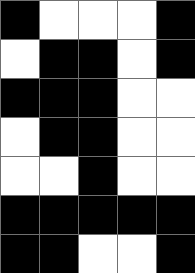[["black", "white", "white", "white", "black"], ["white", "black", "black", "white", "black"], ["black", "black", "black", "white", "white"], ["white", "black", "black", "white", "white"], ["white", "white", "black", "white", "white"], ["black", "black", "black", "black", "black"], ["black", "black", "white", "white", "black"]]